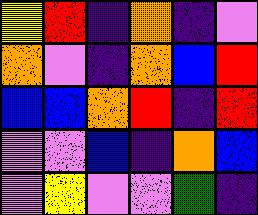[["yellow", "red", "indigo", "orange", "indigo", "violet"], ["orange", "violet", "indigo", "orange", "blue", "red"], ["blue", "blue", "orange", "red", "indigo", "red"], ["violet", "violet", "blue", "indigo", "orange", "blue"], ["violet", "yellow", "violet", "violet", "green", "indigo"]]